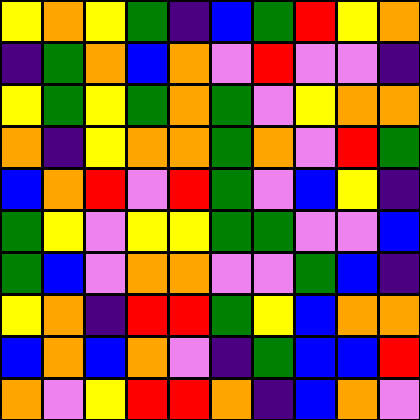[["yellow", "orange", "yellow", "green", "indigo", "blue", "green", "red", "yellow", "orange"], ["indigo", "green", "orange", "blue", "orange", "violet", "red", "violet", "violet", "indigo"], ["yellow", "green", "yellow", "green", "orange", "green", "violet", "yellow", "orange", "orange"], ["orange", "indigo", "yellow", "orange", "orange", "green", "orange", "violet", "red", "green"], ["blue", "orange", "red", "violet", "red", "green", "violet", "blue", "yellow", "indigo"], ["green", "yellow", "violet", "yellow", "yellow", "green", "green", "violet", "violet", "blue"], ["green", "blue", "violet", "orange", "orange", "violet", "violet", "green", "blue", "indigo"], ["yellow", "orange", "indigo", "red", "red", "green", "yellow", "blue", "orange", "orange"], ["blue", "orange", "blue", "orange", "violet", "indigo", "green", "blue", "blue", "red"], ["orange", "violet", "yellow", "red", "red", "orange", "indigo", "blue", "orange", "violet"]]